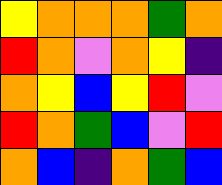[["yellow", "orange", "orange", "orange", "green", "orange"], ["red", "orange", "violet", "orange", "yellow", "indigo"], ["orange", "yellow", "blue", "yellow", "red", "violet"], ["red", "orange", "green", "blue", "violet", "red"], ["orange", "blue", "indigo", "orange", "green", "blue"]]